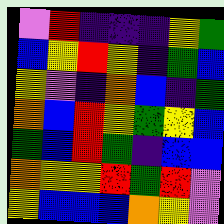[["violet", "red", "indigo", "indigo", "indigo", "yellow", "green"], ["blue", "yellow", "red", "yellow", "indigo", "green", "blue"], ["yellow", "violet", "indigo", "orange", "blue", "indigo", "green"], ["orange", "blue", "red", "yellow", "green", "yellow", "blue"], ["green", "blue", "red", "green", "indigo", "blue", "blue"], ["orange", "yellow", "yellow", "red", "green", "red", "violet"], ["yellow", "blue", "blue", "blue", "orange", "yellow", "violet"]]